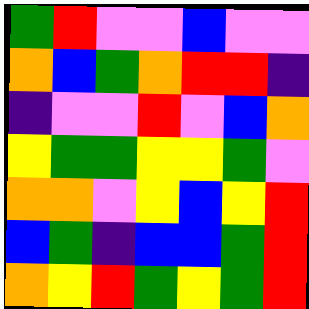[["green", "red", "violet", "violet", "blue", "violet", "violet"], ["orange", "blue", "green", "orange", "red", "red", "indigo"], ["indigo", "violet", "violet", "red", "violet", "blue", "orange"], ["yellow", "green", "green", "yellow", "yellow", "green", "violet"], ["orange", "orange", "violet", "yellow", "blue", "yellow", "red"], ["blue", "green", "indigo", "blue", "blue", "green", "red"], ["orange", "yellow", "red", "green", "yellow", "green", "red"]]